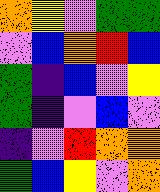[["orange", "yellow", "violet", "green", "green"], ["violet", "blue", "orange", "red", "blue"], ["green", "indigo", "blue", "violet", "yellow"], ["green", "indigo", "violet", "blue", "violet"], ["indigo", "violet", "red", "orange", "orange"], ["green", "blue", "yellow", "violet", "orange"]]